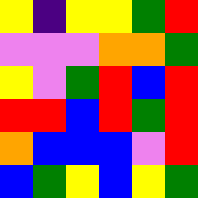[["yellow", "indigo", "yellow", "yellow", "green", "red"], ["violet", "violet", "violet", "orange", "orange", "green"], ["yellow", "violet", "green", "red", "blue", "red"], ["red", "red", "blue", "red", "green", "red"], ["orange", "blue", "blue", "blue", "violet", "red"], ["blue", "green", "yellow", "blue", "yellow", "green"]]